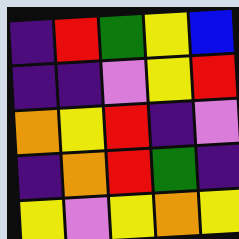[["indigo", "red", "green", "yellow", "blue"], ["indigo", "indigo", "violet", "yellow", "red"], ["orange", "yellow", "red", "indigo", "violet"], ["indigo", "orange", "red", "green", "indigo"], ["yellow", "violet", "yellow", "orange", "yellow"]]